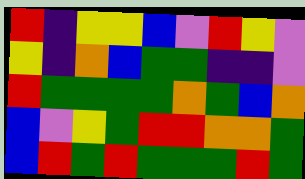[["red", "indigo", "yellow", "yellow", "blue", "violet", "red", "yellow", "violet"], ["yellow", "indigo", "orange", "blue", "green", "green", "indigo", "indigo", "violet"], ["red", "green", "green", "green", "green", "orange", "green", "blue", "orange"], ["blue", "violet", "yellow", "green", "red", "red", "orange", "orange", "green"], ["blue", "red", "green", "red", "green", "green", "green", "red", "green"]]